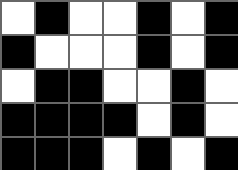[["white", "black", "white", "white", "black", "white", "black"], ["black", "white", "white", "white", "black", "white", "black"], ["white", "black", "black", "white", "white", "black", "white"], ["black", "black", "black", "black", "white", "black", "white"], ["black", "black", "black", "white", "black", "white", "black"]]